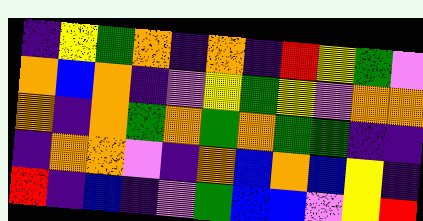[["indigo", "yellow", "green", "orange", "indigo", "orange", "indigo", "red", "yellow", "green", "violet"], ["orange", "blue", "orange", "indigo", "violet", "yellow", "green", "yellow", "violet", "orange", "orange"], ["orange", "indigo", "orange", "green", "orange", "green", "orange", "green", "green", "indigo", "indigo"], ["indigo", "orange", "orange", "violet", "indigo", "orange", "blue", "orange", "blue", "yellow", "indigo"], ["red", "indigo", "blue", "indigo", "violet", "green", "blue", "blue", "violet", "yellow", "red"]]